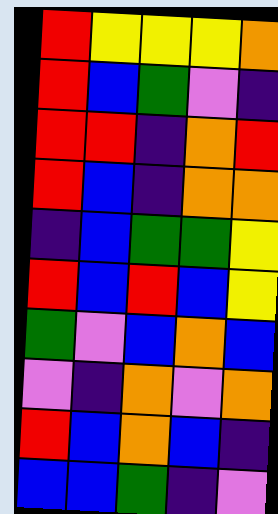[["red", "yellow", "yellow", "yellow", "orange"], ["red", "blue", "green", "violet", "indigo"], ["red", "red", "indigo", "orange", "red"], ["red", "blue", "indigo", "orange", "orange"], ["indigo", "blue", "green", "green", "yellow"], ["red", "blue", "red", "blue", "yellow"], ["green", "violet", "blue", "orange", "blue"], ["violet", "indigo", "orange", "violet", "orange"], ["red", "blue", "orange", "blue", "indigo"], ["blue", "blue", "green", "indigo", "violet"]]